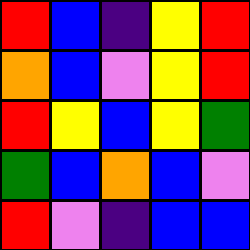[["red", "blue", "indigo", "yellow", "red"], ["orange", "blue", "violet", "yellow", "red"], ["red", "yellow", "blue", "yellow", "green"], ["green", "blue", "orange", "blue", "violet"], ["red", "violet", "indigo", "blue", "blue"]]